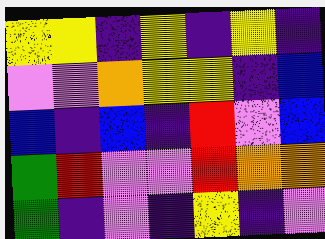[["yellow", "yellow", "indigo", "yellow", "indigo", "yellow", "indigo"], ["violet", "violet", "orange", "yellow", "yellow", "indigo", "blue"], ["blue", "indigo", "blue", "indigo", "red", "violet", "blue"], ["green", "red", "violet", "violet", "red", "orange", "orange"], ["green", "indigo", "violet", "indigo", "yellow", "indigo", "violet"]]